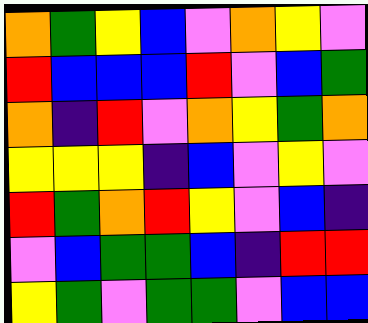[["orange", "green", "yellow", "blue", "violet", "orange", "yellow", "violet"], ["red", "blue", "blue", "blue", "red", "violet", "blue", "green"], ["orange", "indigo", "red", "violet", "orange", "yellow", "green", "orange"], ["yellow", "yellow", "yellow", "indigo", "blue", "violet", "yellow", "violet"], ["red", "green", "orange", "red", "yellow", "violet", "blue", "indigo"], ["violet", "blue", "green", "green", "blue", "indigo", "red", "red"], ["yellow", "green", "violet", "green", "green", "violet", "blue", "blue"]]